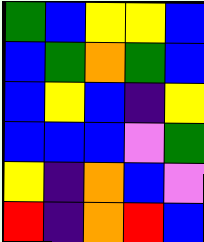[["green", "blue", "yellow", "yellow", "blue"], ["blue", "green", "orange", "green", "blue"], ["blue", "yellow", "blue", "indigo", "yellow"], ["blue", "blue", "blue", "violet", "green"], ["yellow", "indigo", "orange", "blue", "violet"], ["red", "indigo", "orange", "red", "blue"]]